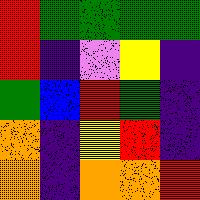[["red", "green", "green", "green", "green"], ["red", "indigo", "violet", "yellow", "indigo"], ["green", "blue", "red", "green", "indigo"], ["orange", "indigo", "yellow", "red", "indigo"], ["orange", "indigo", "orange", "orange", "red"]]